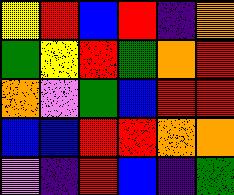[["yellow", "red", "blue", "red", "indigo", "orange"], ["green", "yellow", "red", "green", "orange", "red"], ["orange", "violet", "green", "blue", "red", "red"], ["blue", "blue", "red", "red", "orange", "orange"], ["violet", "indigo", "red", "blue", "indigo", "green"]]